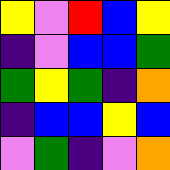[["yellow", "violet", "red", "blue", "yellow"], ["indigo", "violet", "blue", "blue", "green"], ["green", "yellow", "green", "indigo", "orange"], ["indigo", "blue", "blue", "yellow", "blue"], ["violet", "green", "indigo", "violet", "orange"]]